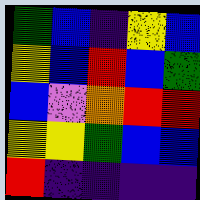[["green", "blue", "indigo", "yellow", "blue"], ["yellow", "blue", "red", "blue", "green"], ["blue", "violet", "orange", "red", "red"], ["yellow", "yellow", "green", "blue", "blue"], ["red", "indigo", "indigo", "indigo", "indigo"]]